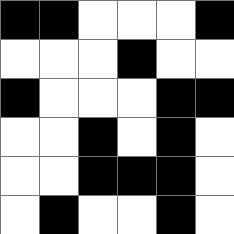[["black", "black", "white", "white", "white", "black"], ["white", "white", "white", "black", "white", "white"], ["black", "white", "white", "white", "black", "black"], ["white", "white", "black", "white", "black", "white"], ["white", "white", "black", "black", "black", "white"], ["white", "black", "white", "white", "black", "white"]]